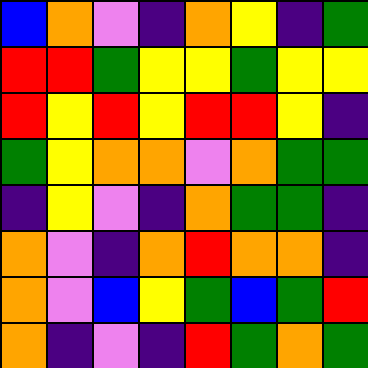[["blue", "orange", "violet", "indigo", "orange", "yellow", "indigo", "green"], ["red", "red", "green", "yellow", "yellow", "green", "yellow", "yellow"], ["red", "yellow", "red", "yellow", "red", "red", "yellow", "indigo"], ["green", "yellow", "orange", "orange", "violet", "orange", "green", "green"], ["indigo", "yellow", "violet", "indigo", "orange", "green", "green", "indigo"], ["orange", "violet", "indigo", "orange", "red", "orange", "orange", "indigo"], ["orange", "violet", "blue", "yellow", "green", "blue", "green", "red"], ["orange", "indigo", "violet", "indigo", "red", "green", "orange", "green"]]